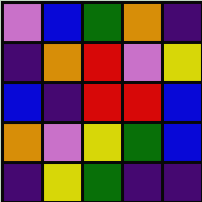[["violet", "blue", "green", "orange", "indigo"], ["indigo", "orange", "red", "violet", "yellow"], ["blue", "indigo", "red", "red", "blue"], ["orange", "violet", "yellow", "green", "blue"], ["indigo", "yellow", "green", "indigo", "indigo"]]